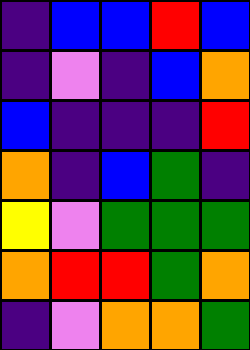[["indigo", "blue", "blue", "red", "blue"], ["indigo", "violet", "indigo", "blue", "orange"], ["blue", "indigo", "indigo", "indigo", "red"], ["orange", "indigo", "blue", "green", "indigo"], ["yellow", "violet", "green", "green", "green"], ["orange", "red", "red", "green", "orange"], ["indigo", "violet", "orange", "orange", "green"]]